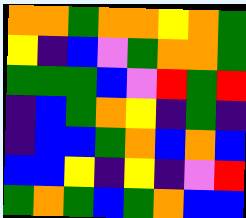[["orange", "orange", "green", "orange", "orange", "yellow", "orange", "green"], ["yellow", "indigo", "blue", "violet", "green", "orange", "orange", "green"], ["green", "green", "green", "blue", "violet", "red", "green", "red"], ["indigo", "blue", "green", "orange", "yellow", "indigo", "green", "indigo"], ["indigo", "blue", "blue", "green", "orange", "blue", "orange", "blue"], ["blue", "blue", "yellow", "indigo", "yellow", "indigo", "violet", "red"], ["green", "orange", "green", "blue", "green", "orange", "blue", "blue"]]